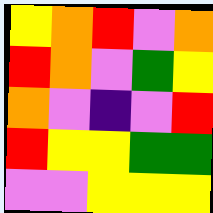[["yellow", "orange", "red", "violet", "orange"], ["red", "orange", "violet", "green", "yellow"], ["orange", "violet", "indigo", "violet", "red"], ["red", "yellow", "yellow", "green", "green"], ["violet", "violet", "yellow", "yellow", "yellow"]]